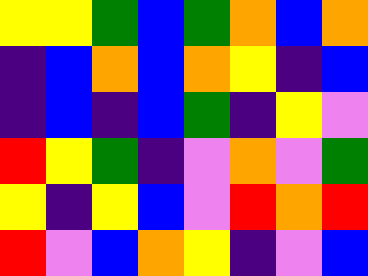[["yellow", "yellow", "green", "blue", "green", "orange", "blue", "orange"], ["indigo", "blue", "orange", "blue", "orange", "yellow", "indigo", "blue"], ["indigo", "blue", "indigo", "blue", "green", "indigo", "yellow", "violet"], ["red", "yellow", "green", "indigo", "violet", "orange", "violet", "green"], ["yellow", "indigo", "yellow", "blue", "violet", "red", "orange", "red"], ["red", "violet", "blue", "orange", "yellow", "indigo", "violet", "blue"]]